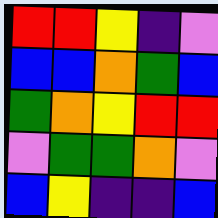[["red", "red", "yellow", "indigo", "violet"], ["blue", "blue", "orange", "green", "blue"], ["green", "orange", "yellow", "red", "red"], ["violet", "green", "green", "orange", "violet"], ["blue", "yellow", "indigo", "indigo", "blue"]]